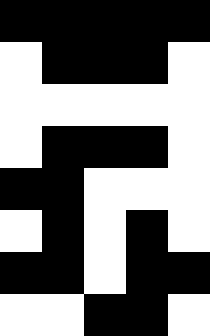[["black", "black", "black", "black", "black"], ["white", "black", "black", "black", "white"], ["white", "white", "white", "white", "white"], ["white", "black", "black", "black", "white"], ["black", "black", "white", "white", "white"], ["white", "black", "white", "black", "white"], ["black", "black", "white", "black", "black"], ["white", "white", "black", "black", "white"]]